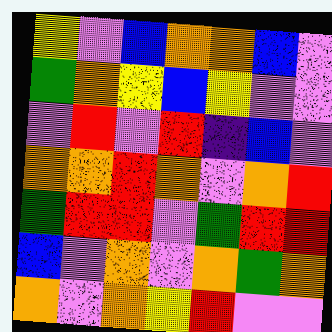[["yellow", "violet", "blue", "orange", "orange", "blue", "violet"], ["green", "orange", "yellow", "blue", "yellow", "violet", "violet"], ["violet", "red", "violet", "red", "indigo", "blue", "violet"], ["orange", "orange", "red", "orange", "violet", "orange", "red"], ["green", "red", "red", "violet", "green", "red", "red"], ["blue", "violet", "orange", "violet", "orange", "green", "orange"], ["orange", "violet", "orange", "yellow", "red", "violet", "violet"]]